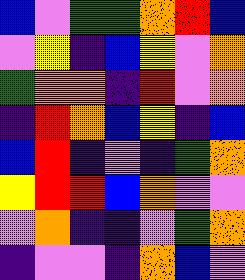[["blue", "violet", "green", "green", "orange", "red", "blue"], ["violet", "yellow", "indigo", "blue", "yellow", "violet", "orange"], ["green", "orange", "orange", "indigo", "red", "violet", "orange"], ["indigo", "red", "orange", "blue", "yellow", "indigo", "blue"], ["blue", "red", "indigo", "violet", "indigo", "green", "orange"], ["yellow", "red", "red", "blue", "orange", "violet", "violet"], ["violet", "orange", "indigo", "indigo", "violet", "green", "orange"], ["indigo", "violet", "violet", "indigo", "orange", "blue", "violet"]]